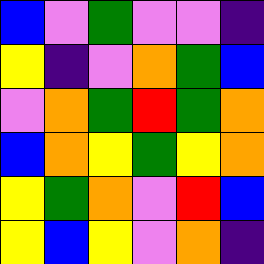[["blue", "violet", "green", "violet", "violet", "indigo"], ["yellow", "indigo", "violet", "orange", "green", "blue"], ["violet", "orange", "green", "red", "green", "orange"], ["blue", "orange", "yellow", "green", "yellow", "orange"], ["yellow", "green", "orange", "violet", "red", "blue"], ["yellow", "blue", "yellow", "violet", "orange", "indigo"]]